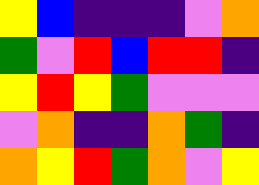[["yellow", "blue", "indigo", "indigo", "indigo", "violet", "orange"], ["green", "violet", "red", "blue", "red", "red", "indigo"], ["yellow", "red", "yellow", "green", "violet", "violet", "violet"], ["violet", "orange", "indigo", "indigo", "orange", "green", "indigo"], ["orange", "yellow", "red", "green", "orange", "violet", "yellow"]]